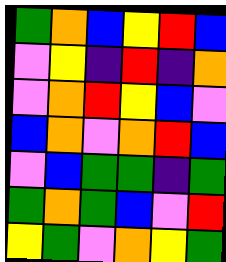[["green", "orange", "blue", "yellow", "red", "blue"], ["violet", "yellow", "indigo", "red", "indigo", "orange"], ["violet", "orange", "red", "yellow", "blue", "violet"], ["blue", "orange", "violet", "orange", "red", "blue"], ["violet", "blue", "green", "green", "indigo", "green"], ["green", "orange", "green", "blue", "violet", "red"], ["yellow", "green", "violet", "orange", "yellow", "green"]]